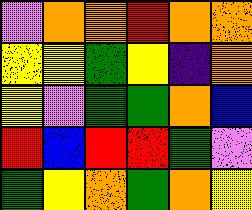[["violet", "orange", "orange", "red", "orange", "orange"], ["yellow", "yellow", "green", "yellow", "indigo", "orange"], ["yellow", "violet", "green", "green", "orange", "blue"], ["red", "blue", "red", "red", "green", "violet"], ["green", "yellow", "orange", "green", "orange", "yellow"]]